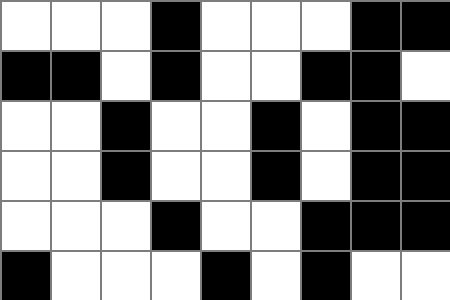[["white", "white", "white", "black", "white", "white", "white", "black", "black"], ["black", "black", "white", "black", "white", "white", "black", "black", "white"], ["white", "white", "black", "white", "white", "black", "white", "black", "black"], ["white", "white", "black", "white", "white", "black", "white", "black", "black"], ["white", "white", "white", "black", "white", "white", "black", "black", "black"], ["black", "white", "white", "white", "black", "white", "black", "white", "white"]]